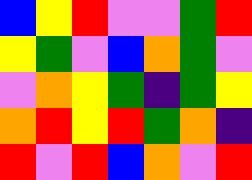[["blue", "yellow", "red", "violet", "violet", "green", "red"], ["yellow", "green", "violet", "blue", "orange", "green", "violet"], ["violet", "orange", "yellow", "green", "indigo", "green", "yellow"], ["orange", "red", "yellow", "red", "green", "orange", "indigo"], ["red", "violet", "red", "blue", "orange", "violet", "red"]]